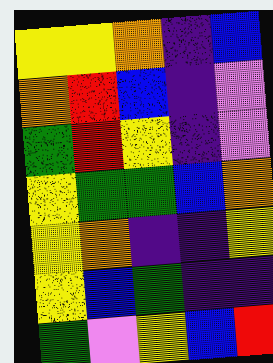[["yellow", "yellow", "orange", "indigo", "blue"], ["orange", "red", "blue", "indigo", "violet"], ["green", "red", "yellow", "indigo", "violet"], ["yellow", "green", "green", "blue", "orange"], ["yellow", "orange", "indigo", "indigo", "yellow"], ["yellow", "blue", "green", "indigo", "indigo"], ["green", "violet", "yellow", "blue", "red"]]